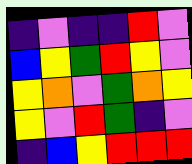[["indigo", "violet", "indigo", "indigo", "red", "violet"], ["blue", "yellow", "green", "red", "yellow", "violet"], ["yellow", "orange", "violet", "green", "orange", "yellow"], ["yellow", "violet", "red", "green", "indigo", "violet"], ["indigo", "blue", "yellow", "red", "red", "red"]]